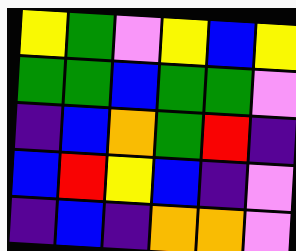[["yellow", "green", "violet", "yellow", "blue", "yellow"], ["green", "green", "blue", "green", "green", "violet"], ["indigo", "blue", "orange", "green", "red", "indigo"], ["blue", "red", "yellow", "blue", "indigo", "violet"], ["indigo", "blue", "indigo", "orange", "orange", "violet"]]